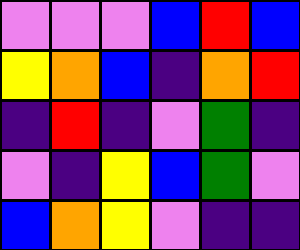[["violet", "violet", "violet", "blue", "red", "blue"], ["yellow", "orange", "blue", "indigo", "orange", "red"], ["indigo", "red", "indigo", "violet", "green", "indigo"], ["violet", "indigo", "yellow", "blue", "green", "violet"], ["blue", "orange", "yellow", "violet", "indigo", "indigo"]]